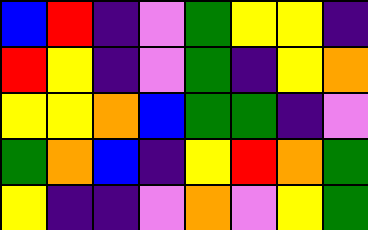[["blue", "red", "indigo", "violet", "green", "yellow", "yellow", "indigo"], ["red", "yellow", "indigo", "violet", "green", "indigo", "yellow", "orange"], ["yellow", "yellow", "orange", "blue", "green", "green", "indigo", "violet"], ["green", "orange", "blue", "indigo", "yellow", "red", "orange", "green"], ["yellow", "indigo", "indigo", "violet", "orange", "violet", "yellow", "green"]]